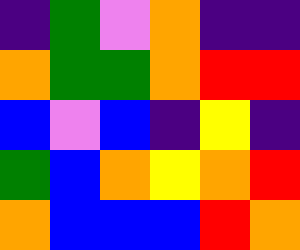[["indigo", "green", "violet", "orange", "indigo", "indigo"], ["orange", "green", "green", "orange", "red", "red"], ["blue", "violet", "blue", "indigo", "yellow", "indigo"], ["green", "blue", "orange", "yellow", "orange", "red"], ["orange", "blue", "blue", "blue", "red", "orange"]]